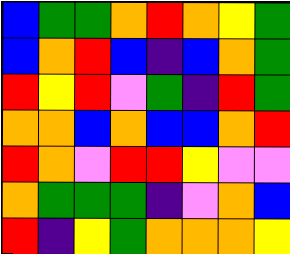[["blue", "green", "green", "orange", "red", "orange", "yellow", "green"], ["blue", "orange", "red", "blue", "indigo", "blue", "orange", "green"], ["red", "yellow", "red", "violet", "green", "indigo", "red", "green"], ["orange", "orange", "blue", "orange", "blue", "blue", "orange", "red"], ["red", "orange", "violet", "red", "red", "yellow", "violet", "violet"], ["orange", "green", "green", "green", "indigo", "violet", "orange", "blue"], ["red", "indigo", "yellow", "green", "orange", "orange", "orange", "yellow"]]